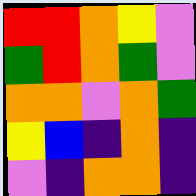[["red", "red", "orange", "yellow", "violet"], ["green", "red", "orange", "green", "violet"], ["orange", "orange", "violet", "orange", "green"], ["yellow", "blue", "indigo", "orange", "indigo"], ["violet", "indigo", "orange", "orange", "indigo"]]